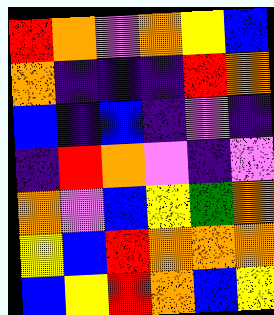[["red", "orange", "violet", "orange", "yellow", "blue"], ["orange", "indigo", "indigo", "indigo", "red", "orange"], ["blue", "indigo", "blue", "indigo", "violet", "indigo"], ["indigo", "red", "orange", "violet", "indigo", "violet"], ["orange", "violet", "blue", "yellow", "green", "orange"], ["yellow", "blue", "red", "orange", "orange", "orange"], ["blue", "yellow", "red", "orange", "blue", "yellow"]]